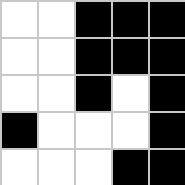[["white", "white", "black", "black", "black"], ["white", "white", "black", "black", "black"], ["white", "white", "black", "white", "black"], ["black", "white", "white", "white", "black"], ["white", "white", "white", "black", "black"]]